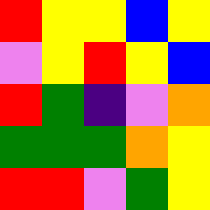[["red", "yellow", "yellow", "blue", "yellow"], ["violet", "yellow", "red", "yellow", "blue"], ["red", "green", "indigo", "violet", "orange"], ["green", "green", "green", "orange", "yellow"], ["red", "red", "violet", "green", "yellow"]]